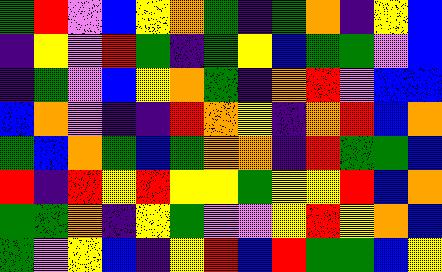[["green", "red", "violet", "blue", "yellow", "orange", "green", "indigo", "green", "orange", "indigo", "yellow", "blue"], ["indigo", "yellow", "violet", "red", "green", "indigo", "green", "yellow", "blue", "green", "green", "violet", "blue"], ["indigo", "green", "violet", "blue", "yellow", "orange", "green", "indigo", "orange", "red", "violet", "blue", "blue"], ["blue", "orange", "violet", "indigo", "indigo", "red", "orange", "yellow", "indigo", "orange", "red", "blue", "orange"], ["green", "blue", "orange", "green", "blue", "green", "orange", "orange", "indigo", "red", "green", "green", "blue"], ["red", "indigo", "red", "yellow", "red", "yellow", "yellow", "green", "yellow", "yellow", "red", "blue", "orange"], ["green", "green", "orange", "indigo", "yellow", "green", "violet", "violet", "yellow", "red", "yellow", "orange", "blue"], ["green", "violet", "yellow", "blue", "indigo", "yellow", "red", "blue", "red", "green", "green", "blue", "yellow"]]